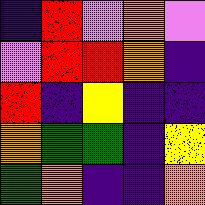[["indigo", "red", "violet", "orange", "violet"], ["violet", "red", "red", "orange", "indigo"], ["red", "indigo", "yellow", "indigo", "indigo"], ["orange", "green", "green", "indigo", "yellow"], ["green", "orange", "indigo", "indigo", "orange"]]